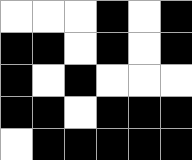[["white", "white", "white", "black", "white", "black"], ["black", "black", "white", "black", "white", "black"], ["black", "white", "black", "white", "white", "white"], ["black", "black", "white", "black", "black", "black"], ["white", "black", "black", "black", "black", "black"]]